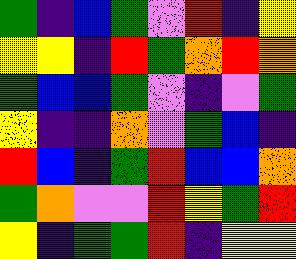[["green", "indigo", "blue", "green", "violet", "red", "indigo", "yellow"], ["yellow", "yellow", "indigo", "red", "green", "orange", "red", "orange"], ["green", "blue", "blue", "green", "violet", "indigo", "violet", "green"], ["yellow", "indigo", "indigo", "orange", "violet", "green", "blue", "indigo"], ["red", "blue", "indigo", "green", "red", "blue", "blue", "orange"], ["green", "orange", "violet", "violet", "red", "yellow", "green", "red"], ["yellow", "indigo", "green", "green", "red", "indigo", "yellow", "yellow"]]